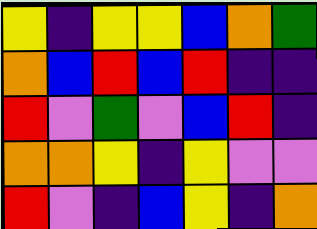[["yellow", "indigo", "yellow", "yellow", "blue", "orange", "green"], ["orange", "blue", "red", "blue", "red", "indigo", "indigo"], ["red", "violet", "green", "violet", "blue", "red", "indigo"], ["orange", "orange", "yellow", "indigo", "yellow", "violet", "violet"], ["red", "violet", "indigo", "blue", "yellow", "indigo", "orange"]]